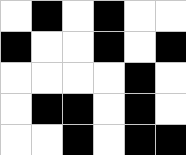[["white", "black", "white", "black", "white", "white"], ["black", "white", "white", "black", "white", "black"], ["white", "white", "white", "white", "black", "white"], ["white", "black", "black", "white", "black", "white"], ["white", "white", "black", "white", "black", "black"]]